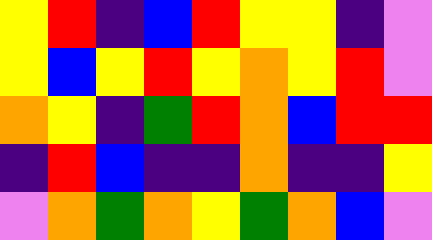[["yellow", "red", "indigo", "blue", "red", "yellow", "yellow", "indigo", "violet"], ["yellow", "blue", "yellow", "red", "yellow", "orange", "yellow", "red", "violet"], ["orange", "yellow", "indigo", "green", "red", "orange", "blue", "red", "red"], ["indigo", "red", "blue", "indigo", "indigo", "orange", "indigo", "indigo", "yellow"], ["violet", "orange", "green", "orange", "yellow", "green", "orange", "blue", "violet"]]